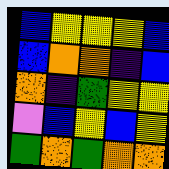[["blue", "yellow", "yellow", "yellow", "blue"], ["blue", "orange", "orange", "indigo", "blue"], ["orange", "indigo", "green", "yellow", "yellow"], ["violet", "blue", "yellow", "blue", "yellow"], ["green", "orange", "green", "orange", "orange"]]